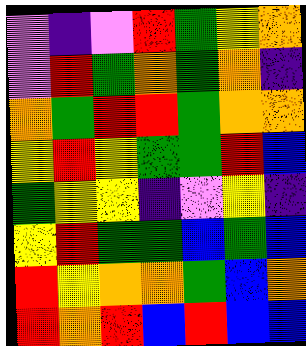[["violet", "indigo", "violet", "red", "green", "yellow", "orange"], ["violet", "red", "green", "orange", "green", "orange", "indigo"], ["orange", "green", "red", "red", "green", "orange", "orange"], ["yellow", "red", "yellow", "green", "green", "red", "blue"], ["green", "yellow", "yellow", "indigo", "violet", "yellow", "indigo"], ["yellow", "red", "green", "green", "blue", "green", "blue"], ["red", "yellow", "orange", "orange", "green", "blue", "orange"], ["red", "orange", "red", "blue", "red", "blue", "blue"]]